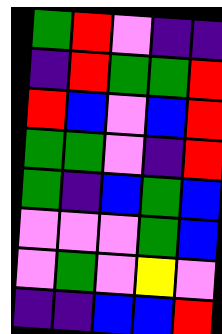[["green", "red", "violet", "indigo", "indigo"], ["indigo", "red", "green", "green", "red"], ["red", "blue", "violet", "blue", "red"], ["green", "green", "violet", "indigo", "red"], ["green", "indigo", "blue", "green", "blue"], ["violet", "violet", "violet", "green", "blue"], ["violet", "green", "violet", "yellow", "violet"], ["indigo", "indigo", "blue", "blue", "red"]]